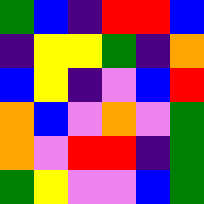[["green", "blue", "indigo", "red", "red", "blue"], ["indigo", "yellow", "yellow", "green", "indigo", "orange"], ["blue", "yellow", "indigo", "violet", "blue", "red"], ["orange", "blue", "violet", "orange", "violet", "green"], ["orange", "violet", "red", "red", "indigo", "green"], ["green", "yellow", "violet", "violet", "blue", "green"]]